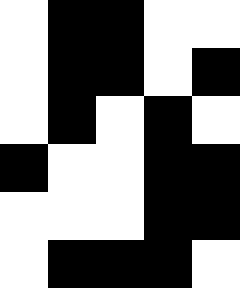[["white", "black", "black", "white", "white"], ["white", "black", "black", "white", "black"], ["white", "black", "white", "black", "white"], ["black", "white", "white", "black", "black"], ["white", "white", "white", "black", "black"], ["white", "black", "black", "black", "white"]]